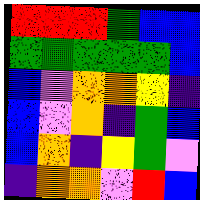[["red", "red", "red", "green", "blue", "blue"], ["green", "green", "green", "green", "green", "blue"], ["blue", "violet", "orange", "orange", "yellow", "indigo"], ["blue", "violet", "orange", "indigo", "green", "blue"], ["blue", "orange", "indigo", "yellow", "green", "violet"], ["indigo", "orange", "orange", "violet", "red", "blue"]]